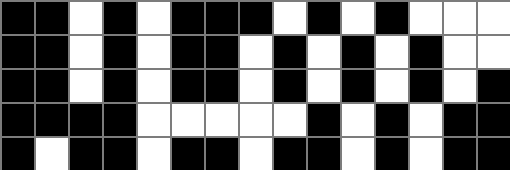[["black", "black", "white", "black", "white", "black", "black", "black", "white", "black", "white", "black", "white", "white", "white"], ["black", "black", "white", "black", "white", "black", "black", "white", "black", "white", "black", "white", "black", "white", "white"], ["black", "black", "white", "black", "white", "black", "black", "white", "black", "white", "black", "white", "black", "white", "black"], ["black", "black", "black", "black", "white", "white", "white", "white", "white", "black", "white", "black", "white", "black", "black"], ["black", "white", "black", "black", "white", "black", "black", "white", "black", "black", "white", "black", "white", "black", "black"]]